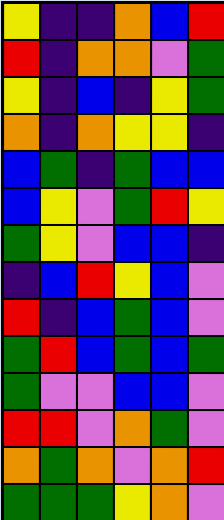[["yellow", "indigo", "indigo", "orange", "blue", "red"], ["red", "indigo", "orange", "orange", "violet", "green"], ["yellow", "indigo", "blue", "indigo", "yellow", "green"], ["orange", "indigo", "orange", "yellow", "yellow", "indigo"], ["blue", "green", "indigo", "green", "blue", "blue"], ["blue", "yellow", "violet", "green", "red", "yellow"], ["green", "yellow", "violet", "blue", "blue", "indigo"], ["indigo", "blue", "red", "yellow", "blue", "violet"], ["red", "indigo", "blue", "green", "blue", "violet"], ["green", "red", "blue", "green", "blue", "green"], ["green", "violet", "violet", "blue", "blue", "violet"], ["red", "red", "violet", "orange", "green", "violet"], ["orange", "green", "orange", "violet", "orange", "red"], ["green", "green", "green", "yellow", "orange", "violet"]]